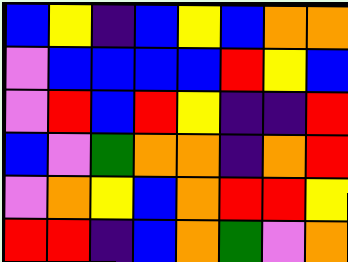[["blue", "yellow", "indigo", "blue", "yellow", "blue", "orange", "orange"], ["violet", "blue", "blue", "blue", "blue", "red", "yellow", "blue"], ["violet", "red", "blue", "red", "yellow", "indigo", "indigo", "red"], ["blue", "violet", "green", "orange", "orange", "indigo", "orange", "red"], ["violet", "orange", "yellow", "blue", "orange", "red", "red", "yellow"], ["red", "red", "indigo", "blue", "orange", "green", "violet", "orange"]]